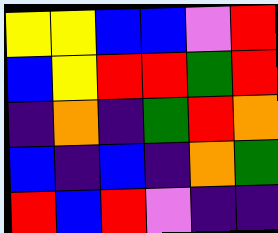[["yellow", "yellow", "blue", "blue", "violet", "red"], ["blue", "yellow", "red", "red", "green", "red"], ["indigo", "orange", "indigo", "green", "red", "orange"], ["blue", "indigo", "blue", "indigo", "orange", "green"], ["red", "blue", "red", "violet", "indigo", "indigo"]]